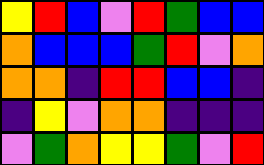[["yellow", "red", "blue", "violet", "red", "green", "blue", "blue"], ["orange", "blue", "blue", "blue", "green", "red", "violet", "orange"], ["orange", "orange", "indigo", "red", "red", "blue", "blue", "indigo"], ["indigo", "yellow", "violet", "orange", "orange", "indigo", "indigo", "indigo"], ["violet", "green", "orange", "yellow", "yellow", "green", "violet", "red"]]